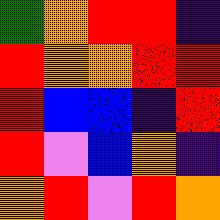[["green", "orange", "red", "red", "indigo"], ["red", "orange", "orange", "red", "red"], ["red", "blue", "blue", "indigo", "red"], ["red", "violet", "blue", "orange", "indigo"], ["orange", "red", "violet", "red", "orange"]]